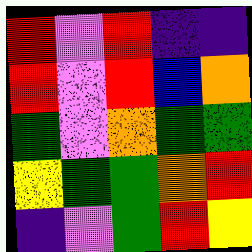[["red", "violet", "red", "indigo", "indigo"], ["red", "violet", "red", "blue", "orange"], ["green", "violet", "orange", "green", "green"], ["yellow", "green", "green", "orange", "red"], ["indigo", "violet", "green", "red", "yellow"]]